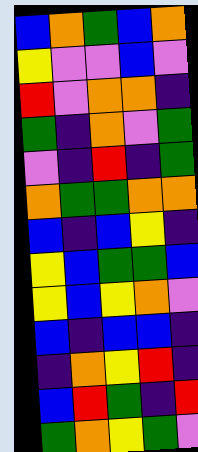[["blue", "orange", "green", "blue", "orange"], ["yellow", "violet", "violet", "blue", "violet"], ["red", "violet", "orange", "orange", "indigo"], ["green", "indigo", "orange", "violet", "green"], ["violet", "indigo", "red", "indigo", "green"], ["orange", "green", "green", "orange", "orange"], ["blue", "indigo", "blue", "yellow", "indigo"], ["yellow", "blue", "green", "green", "blue"], ["yellow", "blue", "yellow", "orange", "violet"], ["blue", "indigo", "blue", "blue", "indigo"], ["indigo", "orange", "yellow", "red", "indigo"], ["blue", "red", "green", "indigo", "red"], ["green", "orange", "yellow", "green", "violet"]]